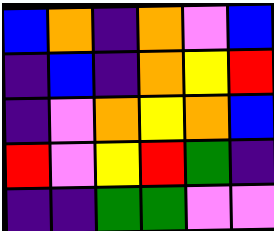[["blue", "orange", "indigo", "orange", "violet", "blue"], ["indigo", "blue", "indigo", "orange", "yellow", "red"], ["indigo", "violet", "orange", "yellow", "orange", "blue"], ["red", "violet", "yellow", "red", "green", "indigo"], ["indigo", "indigo", "green", "green", "violet", "violet"]]